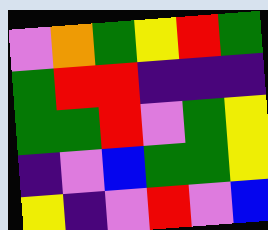[["violet", "orange", "green", "yellow", "red", "green"], ["green", "red", "red", "indigo", "indigo", "indigo"], ["green", "green", "red", "violet", "green", "yellow"], ["indigo", "violet", "blue", "green", "green", "yellow"], ["yellow", "indigo", "violet", "red", "violet", "blue"]]